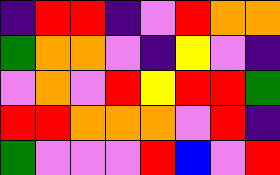[["indigo", "red", "red", "indigo", "violet", "red", "orange", "orange"], ["green", "orange", "orange", "violet", "indigo", "yellow", "violet", "indigo"], ["violet", "orange", "violet", "red", "yellow", "red", "red", "green"], ["red", "red", "orange", "orange", "orange", "violet", "red", "indigo"], ["green", "violet", "violet", "violet", "red", "blue", "violet", "red"]]